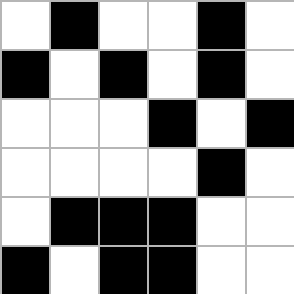[["white", "black", "white", "white", "black", "white"], ["black", "white", "black", "white", "black", "white"], ["white", "white", "white", "black", "white", "black"], ["white", "white", "white", "white", "black", "white"], ["white", "black", "black", "black", "white", "white"], ["black", "white", "black", "black", "white", "white"]]